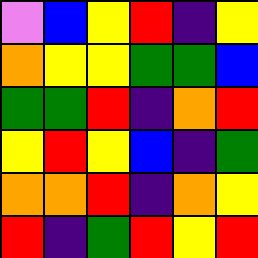[["violet", "blue", "yellow", "red", "indigo", "yellow"], ["orange", "yellow", "yellow", "green", "green", "blue"], ["green", "green", "red", "indigo", "orange", "red"], ["yellow", "red", "yellow", "blue", "indigo", "green"], ["orange", "orange", "red", "indigo", "orange", "yellow"], ["red", "indigo", "green", "red", "yellow", "red"]]